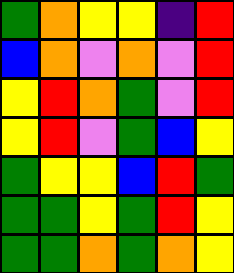[["green", "orange", "yellow", "yellow", "indigo", "red"], ["blue", "orange", "violet", "orange", "violet", "red"], ["yellow", "red", "orange", "green", "violet", "red"], ["yellow", "red", "violet", "green", "blue", "yellow"], ["green", "yellow", "yellow", "blue", "red", "green"], ["green", "green", "yellow", "green", "red", "yellow"], ["green", "green", "orange", "green", "orange", "yellow"]]